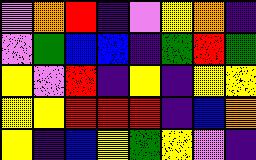[["violet", "orange", "red", "indigo", "violet", "yellow", "orange", "indigo"], ["violet", "green", "blue", "blue", "indigo", "green", "red", "green"], ["yellow", "violet", "red", "indigo", "yellow", "indigo", "yellow", "yellow"], ["yellow", "yellow", "red", "red", "red", "indigo", "blue", "orange"], ["yellow", "indigo", "blue", "yellow", "green", "yellow", "violet", "indigo"]]